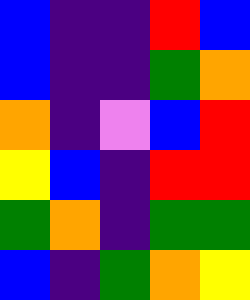[["blue", "indigo", "indigo", "red", "blue"], ["blue", "indigo", "indigo", "green", "orange"], ["orange", "indigo", "violet", "blue", "red"], ["yellow", "blue", "indigo", "red", "red"], ["green", "orange", "indigo", "green", "green"], ["blue", "indigo", "green", "orange", "yellow"]]